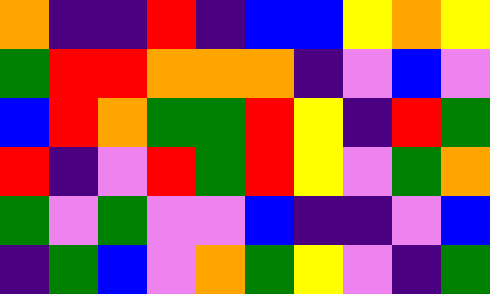[["orange", "indigo", "indigo", "red", "indigo", "blue", "blue", "yellow", "orange", "yellow"], ["green", "red", "red", "orange", "orange", "orange", "indigo", "violet", "blue", "violet"], ["blue", "red", "orange", "green", "green", "red", "yellow", "indigo", "red", "green"], ["red", "indigo", "violet", "red", "green", "red", "yellow", "violet", "green", "orange"], ["green", "violet", "green", "violet", "violet", "blue", "indigo", "indigo", "violet", "blue"], ["indigo", "green", "blue", "violet", "orange", "green", "yellow", "violet", "indigo", "green"]]